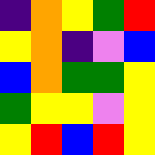[["indigo", "orange", "yellow", "green", "red"], ["yellow", "orange", "indigo", "violet", "blue"], ["blue", "orange", "green", "green", "yellow"], ["green", "yellow", "yellow", "violet", "yellow"], ["yellow", "red", "blue", "red", "yellow"]]